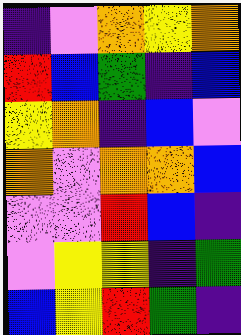[["indigo", "violet", "orange", "yellow", "orange"], ["red", "blue", "green", "indigo", "blue"], ["yellow", "orange", "indigo", "blue", "violet"], ["orange", "violet", "orange", "orange", "blue"], ["violet", "violet", "red", "blue", "indigo"], ["violet", "yellow", "yellow", "indigo", "green"], ["blue", "yellow", "red", "green", "indigo"]]